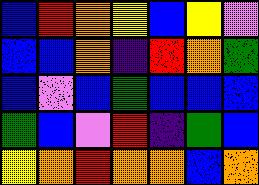[["blue", "red", "orange", "yellow", "blue", "yellow", "violet"], ["blue", "blue", "orange", "indigo", "red", "orange", "green"], ["blue", "violet", "blue", "green", "blue", "blue", "blue"], ["green", "blue", "violet", "red", "indigo", "green", "blue"], ["yellow", "orange", "red", "orange", "orange", "blue", "orange"]]